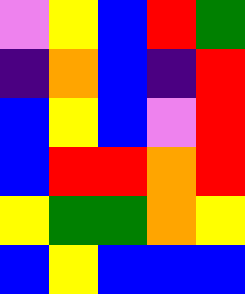[["violet", "yellow", "blue", "red", "green"], ["indigo", "orange", "blue", "indigo", "red"], ["blue", "yellow", "blue", "violet", "red"], ["blue", "red", "red", "orange", "red"], ["yellow", "green", "green", "orange", "yellow"], ["blue", "yellow", "blue", "blue", "blue"]]